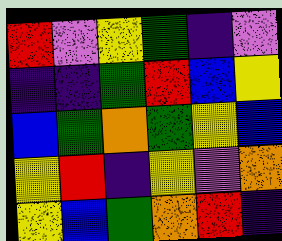[["red", "violet", "yellow", "green", "indigo", "violet"], ["indigo", "indigo", "green", "red", "blue", "yellow"], ["blue", "green", "orange", "green", "yellow", "blue"], ["yellow", "red", "indigo", "yellow", "violet", "orange"], ["yellow", "blue", "green", "orange", "red", "indigo"]]